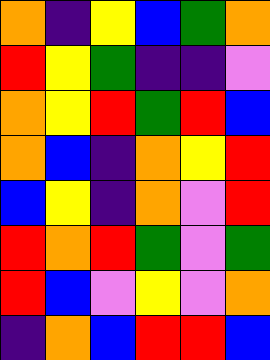[["orange", "indigo", "yellow", "blue", "green", "orange"], ["red", "yellow", "green", "indigo", "indigo", "violet"], ["orange", "yellow", "red", "green", "red", "blue"], ["orange", "blue", "indigo", "orange", "yellow", "red"], ["blue", "yellow", "indigo", "orange", "violet", "red"], ["red", "orange", "red", "green", "violet", "green"], ["red", "blue", "violet", "yellow", "violet", "orange"], ["indigo", "orange", "blue", "red", "red", "blue"]]